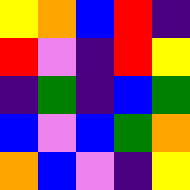[["yellow", "orange", "blue", "red", "indigo"], ["red", "violet", "indigo", "red", "yellow"], ["indigo", "green", "indigo", "blue", "green"], ["blue", "violet", "blue", "green", "orange"], ["orange", "blue", "violet", "indigo", "yellow"]]